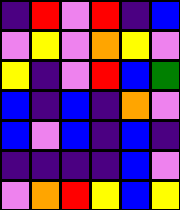[["indigo", "red", "violet", "red", "indigo", "blue"], ["violet", "yellow", "violet", "orange", "yellow", "violet"], ["yellow", "indigo", "violet", "red", "blue", "green"], ["blue", "indigo", "blue", "indigo", "orange", "violet"], ["blue", "violet", "blue", "indigo", "blue", "indigo"], ["indigo", "indigo", "indigo", "indigo", "blue", "violet"], ["violet", "orange", "red", "yellow", "blue", "yellow"]]